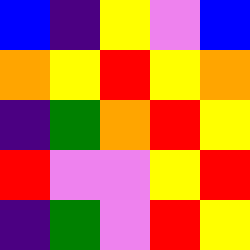[["blue", "indigo", "yellow", "violet", "blue"], ["orange", "yellow", "red", "yellow", "orange"], ["indigo", "green", "orange", "red", "yellow"], ["red", "violet", "violet", "yellow", "red"], ["indigo", "green", "violet", "red", "yellow"]]